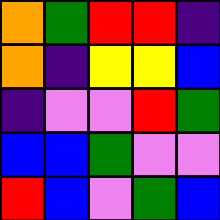[["orange", "green", "red", "red", "indigo"], ["orange", "indigo", "yellow", "yellow", "blue"], ["indigo", "violet", "violet", "red", "green"], ["blue", "blue", "green", "violet", "violet"], ["red", "blue", "violet", "green", "blue"]]